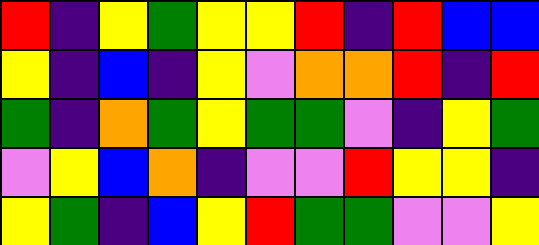[["red", "indigo", "yellow", "green", "yellow", "yellow", "red", "indigo", "red", "blue", "blue"], ["yellow", "indigo", "blue", "indigo", "yellow", "violet", "orange", "orange", "red", "indigo", "red"], ["green", "indigo", "orange", "green", "yellow", "green", "green", "violet", "indigo", "yellow", "green"], ["violet", "yellow", "blue", "orange", "indigo", "violet", "violet", "red", "yellow", "yellow", "indigo"], ["yellow", "green", "indigo", "blue", "yellow", "red", "green", "green", "violet", "violet", "yellow"]]